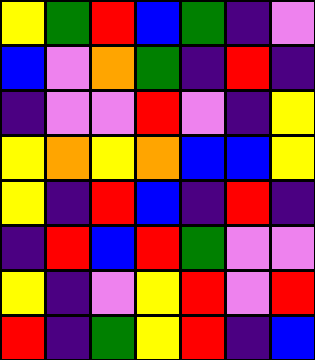[["yellow", "green", "red", "blue", "green", "indigo", "violet"], ["blue", "violet", "orange", "green", "indigo", "red", "indigo"], ["indigo", "violet", "violet", "red", "violet", "indigo", "yellow"], ["yellow", "orange", "yellow", "orange", "blue", "blue", "yellow"], ["yellow", "indigo", "red", "blue", "indigo", "red", "indigo"], ["indigo", "red", "blue", "red", "green", "violet", "violet"], ["yellow", "indigo", "violet", "yellow", "red", "violet", "red"], ["red", "indigo", "green", "yellow", "red", "indigo", "blue"]]